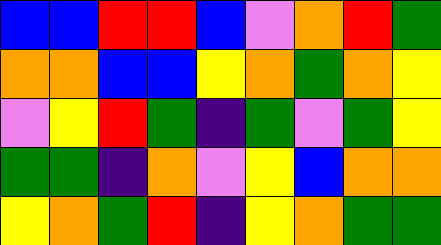[["blue", "blue", "red", "red", "blue", "violet", "orange", "red", "green"], ["orange", "orange", "blue", "blue", "yellow", "orange", "green", "orange", "yellow"], ["violet", "yellow", "red", "green", "indigo", "green", "violet", "green", "yellow"], ["green", "green", "indigo", "orange", "violet", "yellow", "blue", "orange", "orange"], ["yellow", "orange", "green", "red", "indigo", "yellow", "orange", "green", "green"]]